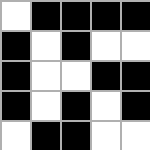[["white", "black", "black", "black", "black"], ["black", "white", "black", "white", "white"], ["black", "white", "white", "black", "black"], ["black", "white", "black", "white", "black"], ["white", "black", "black", "white", "white"]]